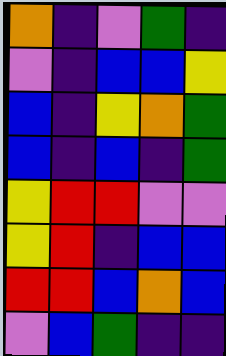[["orange", "indigo", "violet", "green", "indigo"], ["violet", "indigo", "blue", "blue", "yellow"], ["blue", "indigo", "yellow", "orange", "green"], ["blue", "indigo", "blue", "indigo", "green"], ["yellow", "red", "red", "violet", "violet"], ["yellow", "red", "indigo", "blue", "blue"], ["red", "red", "blue", "orange", "blue"], ["violet", "blue", "green", "indigo", "indigo"]]